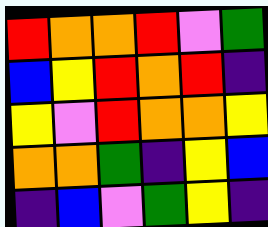[["red", "orange", "orange", "red", "violet", "green"], ["blue", "yellow", "red", "orange", "red", "indigo"], ["yellow", "violet", "red", "orange", "orange", "yellow"], ["orange", "orange", "green", "indigo", "yellow", "blue"], ["indigo", "blue", "violet", "green", "yellow", "indigo"]]